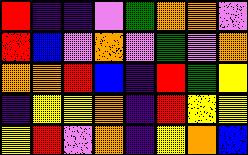[["red", "indigo", "indigo", "violet", "green", "orange", "orange", "violet"], ["red", "blue", "violet", "orange", "violet", "green", "violet", "orange"], ["orange", "orange", "red", "blue", "indigo", "red", "green", "yellow"], ["indigo", "yellow", "yellow", "orange", "indigo", "red", "yellow", "yellow"], ["yellow", "red", "violet", "orange", "indigo", "yellow", "orange", "blue"]]